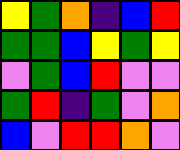[["yellow", "green", "orange", "indigo", "blue", "red"], ["green", "green", "blue", "yellow", "green", "yellow"], ["violet", "green", "blue", "red", "violet", "violet"], ["green", "red", "indigo", "green", "violet", "orange"], ["blue", "violet", "red", "red", "orange", "violet"]]